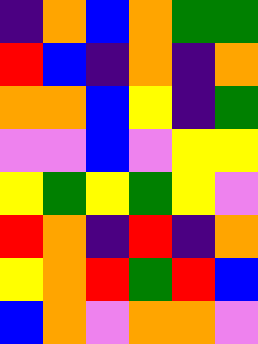[["indigo", "orange", "blue", "orange", "green", "green"], ["red", "blue", "indigo", "orange", "indigo", "orange"], ["orange", "orange", "blue", "yellow", "indigo", "green"], ["violet", "violet", "blue", "violet", "yellow", "yellow"], ["yellow", "green", "yellow", "green", "yellow", "violet"], ["red", "orange", "indigo", "red", "indigo", "orange"], ["yellow", "orange", "red", "green", "red", "blue"], ["blue", "orange", "violet", "orange", "orange", "violet"]]